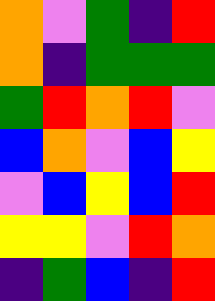[["orange", "violet", "green", "indigo", "red"], ["orange", "indigo", "green", "green", "green"], ["green", "red", "orange", "red", "violet"], ["blue", "orange", "violet", "blue", "yellow"], ["violet", "blue", "yellow", "blue", "red"], ["yellow", "yellow", "violet", "red", "orange"], ["indigo", "green", "blue", "indigo", "red"]]